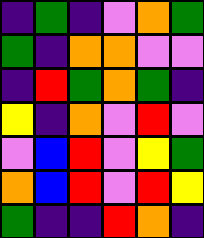[["indigo", "green", "indigo", "violet", "orange", "green"], ["green", "indigo", "orange", "orange", "violet", "violet"], ["indigo", "red", "green", "orange", "green", "indigo"], ["yellow", "indigo", "orange", "violet", "red", "violet"], ["violet", "blue", "red", "violet", "yellow", "green"], ["orange", "blue", "red", "violet", "red", "yellow"], ["green", "indigo", "indigo", "red", "orange", "indigo"]]